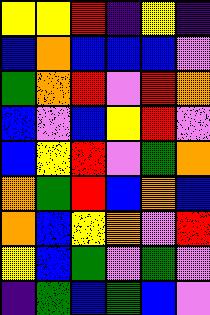[["yellow", "yellow", "red", "indigo", "yellow", "indigo"], ["blue", "orange", "blue", "blue", "blue", "violet"], ["green", "orange", "red", "violet", "red", "orange"], ["blue", "violet", "blue", "yellow", "red", "violet"], ["blue", "yellow", "red", "violet", "green", "orange"], ["orange", "green", "red", "blue", "orange", "blue"], ["orange", "blue", "yellow", "orange", "violet", "red"], ["yellow", "blue", "green", "violet", "green", "violet"], ["indigo", "green", "blue", "green", "blue", "violet"]]